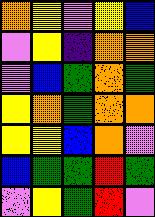[["orange", "yellow", "violet", "yellow", "blue"], ["violet", "yellow", "indigo", "orange", "orange"], ["violet", "blue", "green", "orange", "green"], ["yellow", "orange", "green", "orange", "orange"], ["yellow", "yellow", "blue", "orange", "violet"], ["blue", "green", "green", "red", "green"], ["violet", "yellow", "green", "red", "violet"]]